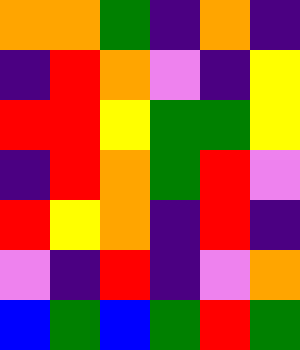[["orange", "orange", "green", "indigo", "orange", "indigo"], ["indigo", "red", "orange", "violet", "indigo", "yellow"], ["red", "red", "yellow", "green", "green", "yellow"], ["indigo", "red", "orange", "green", "red", "violet"], ["red", "yellow", "orange", "indigo", "red", "indigo"], ["violet", "indigo", "red", "indigo", "violet", "orange"], ["blue", "green", "blue", "green", "red", "green"]]